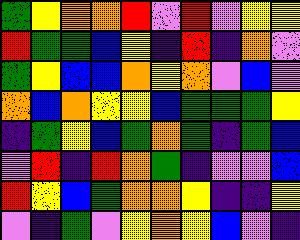[["green", "yellow", "orange", "orange", "red", "violet", "red", "violet", "yellow", "yellow"], ["red", "green", "green", "blue", "yellow", "indigo", "red", "indigo", "orange", "violet"], ["green", "yellow", "blue", "blue", "orange", "yellow", "orange", "violet", "blue", "violet"], ["orange", "blue", "orange", "yellow", "yellow", "blue", "green", "green", "green", "yellow"], ["indigo", "green", "yellow", "blue", "green", "orange", "green", "indigo", "green", "blue"], ["violet", "red", "indigo", "red", "orange", "green", "indigo", "violet", "violet", "blue"], ["red", "yellow", "blue", "green", "orange", "orange", "yellow", "indigo", "indigo", "yellow"], ["violet", "indigo", "green", "violet", "yellow", "orange", "yellow", "blue", "violet", "indigo"]]